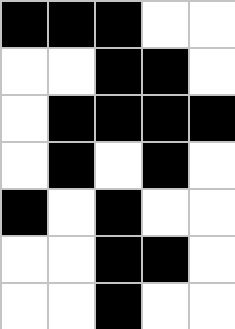[["black", "black", "black", "white", "white"], ["white", "white", "black", "black", "white"], ["white", "black", "black", "black", "black"], ["white", "black", "white", "black", "white"], ["black", "white", "black", "white", "white"], ["white", "white", "black", "black", "white"], ["white", "white", "black", "white", "white"]]